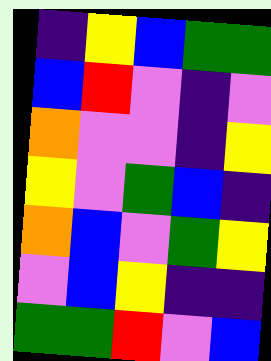[["indigo", "yellow", "blue", "green", "green"], ["blue", "red", "violet", "indigo", "violet"], ["orange", "violet", "violet", "indigo", "yellow"], ["yellow", "violet", "green", "blue", "indigo"], ["orange", "blue", "violet", "green", "yellow"], ["violet", "blue", "yellow", "indigo", "indigo"], ["green", "green", "red", "violet", "blue"]]